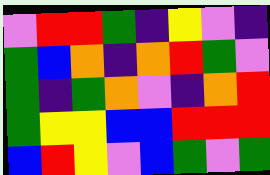[["violet", "red", "red", "green", "indigo", "yellow", "violet", "indigo"], ["green", "blue", "orange", "indigo", "orange", "red", "green", "violet"], ["green", "indigo", "green", "orange", "violet", "indigo", "orange", "red"], ["green", "yellow", "yellow", "blue", "blue", "red", "red", "red"], ["blue", "red", "yellow", "violet", "blue", "green", "violet", "green"]]